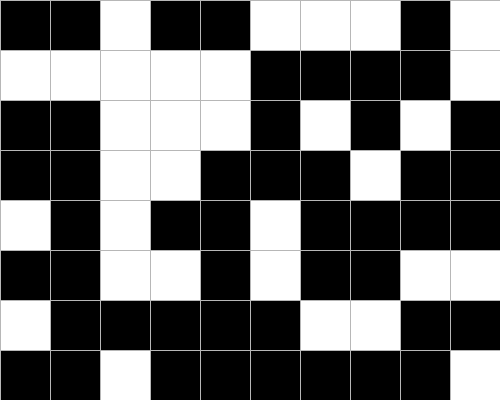[["black", "black", "white", "black", "black", "white", "white", "white", "black", "white"], ["white", "white", "white", "white", "white", "black", "black", "black", "black", "white"], ["black", "black", "white", "white", "white", "black", "white", "black", "white", "black"], ["black", "black", "white", "white", "black", "black", "black", "white", "black", "black"], ["white", "black", "white", "black", "black", "white", "black", "black", "black", "black"], ["black", "black", "white", "white", "black", "white", "black", "black", "white", "white"], ["white", "black", "black", "black", "black", "black", "white", "white", "black", "black"], ["black", "black", "white", "black", "black", "black", "black", "black", "black", "white"]]